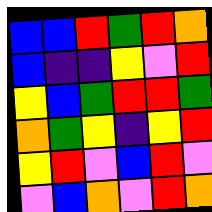[["blue", "blue", "red", "green", "red", "orange"], ["blue", "indigo", "indigo", "yellow", "violet", "red"], ["yellow", "blue", "green", "red", "red", "green"], ["orange", "green", "yellow", "indigo", "yellow", "red"], ["yellow", "red", "violet", "blue", "red", "violet"], ["violet", "blue", "orange", "violet", "red", "orange"]]